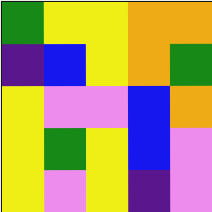[["green", "yellow", "yellow", "orange", "orange"], ["indigo", "blue", "yellow", "orange", "green"], ["yellow", "violet", "violet", "blue", "orange"], ["yellow", "green", "yellow", "blue", "violet"], ["yellow", "violet", "yellow", "indigo", "violet"]]